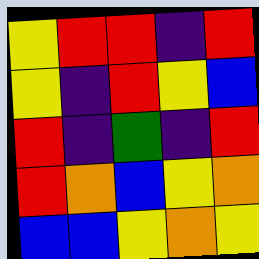[["yellow", "red", "red", "indigo", "red"], ["yellow", "indigo", "red", "yellow", "blue"], ["red", "indigo", "green", "indigo", "red"], ["red", "orange", "blue", "yellow", "orange"], ["blue", "blue", "yellow", "orange", "yellow"]]